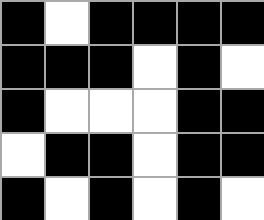[["black", "white", "black", "black", "black", "black"], ["black", "black", "black", "white", "black", "white"], ["black", "white", "white", "white", "black", "black"], ["white", "black", "black", "white", "black", "black"], ["black", "white", "black", "white", "black", "white"]]